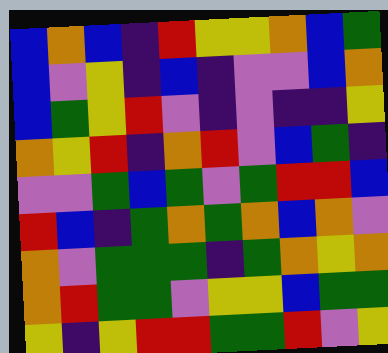[["blue", "orange", "blue", "indigo", "red", "yellow", "yellow", "orange", "blue", "green"], ["blue", "violet", "yellow", "indigo", "blue", "indigo", "violet", "violet", "blue", "orange"], ["blue", "green", "yellow", "red", "violet", "indigo", "violet", "indigo", "indigo", "yellow"], ["orange", "yellow", "red", "indigo", "orange", "red", "violet", "blue", "green", "indigo"], ["violet", "violet", "green", "blue", "green", "violet", "green", "red", "red", "blue"], ["red", "blue", "indigo", "green", "orange", "green", "orange", "blue", "orange", "violet"], ["orange", "violet", "green", "green", "green", "indigo", "green", "orange", "yellow", "orange"], ["orange", "red", "green", "green", "violet", "yellow", "yellow", "blue", "green", "green"], ["yellow", "indigo", "yellow", "red", "red", "green", "green", "red", "violet", "yellow"]]